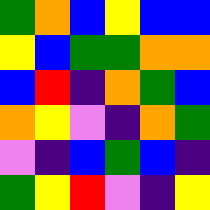[["green", "orange", "blue", "yellow", "blue", "blue"], ["yellow", "blue", "green", "green", "orange", "orange"], ["blue", "red", "indigo", "orange", "green", "blue"], ["orange", "yellow", "violet", "indigo", "orange", "green"], ["violet", "indigo", "blue", "green", "blue", "indigo"], ["green", "yellow", "red", "violet", "indigo", "yellow"]]